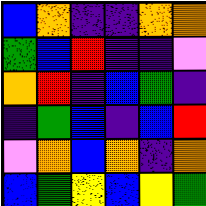[["blue", "orange", "indigo", "indigo", "orange", "orange"], ["green", "blue", "red", "indigo", "indigo", "violet"], ["orange", "red", "indigo", "blue", "green", "indigo"], ["indigo", "green", "blue", "indigo", "blue", "red"], ["violet", "orange", "blue", "orange", "indigo", "orange"], ["blue", "green", "yellow", "blue", "yellow", "green"]]